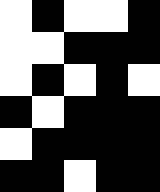[["white", "black", "white", "white", "black"], ["white", "white", "black", "black", "black"], ["white", "black", "white", "black", "white"], ["black", "white", "black", "black", "black"], ["white", "black", "black", "black", "black"], ["black", "black", "white", "black", "black"]]